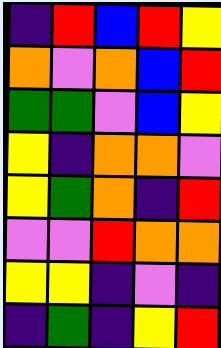[["indigo", "red", "blue", "red", "yellow"], ["orange", "violet", "orange", "blue", "red"], ["green", "green", "violet", "blue", "yellow"], ["yellow", "indigo", "orange", "orange", "violet"], ["yellow", "green", "orange", "indigo", "red"], ["violet", "violet", "red", "orange", "orange"], ["yellow", "yellow", "indigo", "violet", "indigo"], ["indigo", "green", "indigo", "yellow", "red"]]